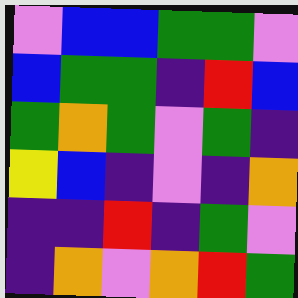[["violet", "blue", "blue", "green", "green", "violet"], ["blue", "green", "green", "indigo", "red", "blue"], ["green", "orange", "green", "violet", "green", "indigo"], ["yellow", "blue", "indigo", "violet", "indigo", "orange"], ["indigo", "indigo", "red", "indigo", "green", "violet"], ["indigo", "orange", "violet", "orange", "red", "green"]]